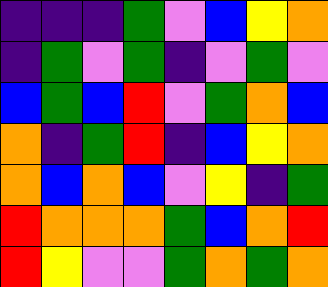[["indigo", "indigo", "indigo", "green", "violet", "blue", "yellow", "orange"], ["indigo", "green", "violet", "green", "indigo", "violet", "green", "violet"], ["blue", "green", "blue", "red", "violet", "green", "orange", "blue"], ["orange", "indigo", "green", "red", "indigo", "blue", "yellow", "orange"], ["orange", "blue", "orange", "blue", "violet", "yellow", "indigo", "green"], ["red", "orange", "orange", "orange", "green", "blue", "orange", "red"], ["red", "yellow", "violet", "violet", "green", "orange", "green", "orange"]]